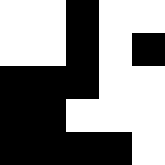[["white", "white", "black", "white", "white"], ["white", "white", "black", "white", "black"], ["black", "black", "black", "white", "white"], ["black", "black", "white", "white", "white"], ["black", "black", "black", "black", "white"]]